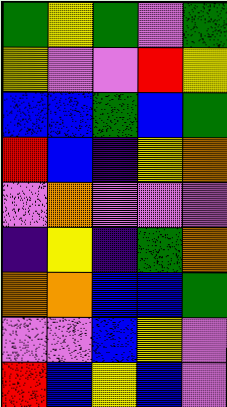[["green", "yellow", "green", "violet", "green"], ["yellow", "violet", "violet", "red", "yellow"], ["blue", "blue", "green", "blue", "green"], ["red", "blue", "indigo", "yellow", "orange"], ["violet", "orange", "violet", "violet", "violet"], ["indigo", "yellow", "indigo", "green", "orange"], ["orange", "orange", "blue", "blue", "green"], ["violet", "violet", "blue", "yellow", "violet"], ["red", "blue", "yellow", "blue", "violet"]]